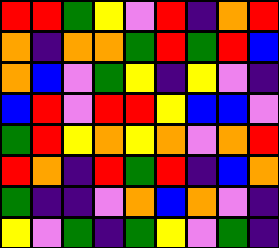[["red", "red", "green", "yellow", "violet", "red", "indigo", "orange", "red"], ["orange", "indigo", "orange", "orange", "green", "red", "green", "red", "blue"], ["orange", "blue", "violet", "green", "yellow", "indigo", "yellow", "violet", "indigo"], ["blue", "red", "violet", "red", "red", "yellow", "blue", "blue", "violet"], ["green", "red", "yellow", "orange", "yellow", "orange", "violet", "orange", "red"], ["red", "orange", "indigo", "red", "green", "red", "indigo", "blue", "orange"], ["green", "indigo", "indigo", "violet", "orange", "blue", "orange", "violet", "indigo"], ["yellow", "violet", "green", "indigo", "green", "yellow", "violet", "green", "indigo"]]